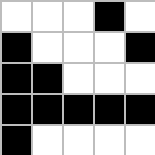[["white", "white", "white", "black", "white"], ["black", "white", "white", "white", "black"], ["black", "black", "white", "white", "white"], ["black", "black", "black", "black", "black"], ["black", "white", "white", "white", "white"]]